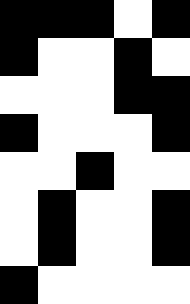[["black", "black", "black", "white", "black"], ["black", "white", "white", "black", "white"], ["white", "white", "white", "black", "black"], ["black", "white", "white", "white", "black"], ["white", "white", "black", "white", "white"], ["white", "black", "white", "white", "black"], ["white", "black", "white", "white", "black"], ["black", "white", "white", "white", "white"]]